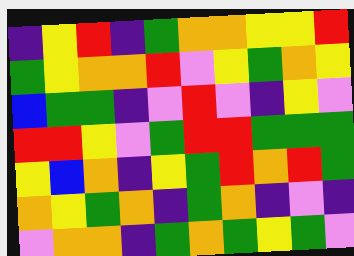[["indigo", "yellow", "red", "indigo", "green", "orange", "orange", "yellow", "yellow", "red"], ["green", "yellow", "orange", "orange", "red", "violet", "yellow", "green", "orange", "yellow"], ["blue", "green", "green", "indigo", "violet", "red", "violet", "indigo", "yellow", "violet"], ["red", "red", "yellow", "violet", "green", "red", "red", "green", "green", "green"], ["yellow", "blue", "orange", "indigo", "yellow", "green", "red", "orange", "red", "green"], ["orange", "yellow", "green", "orange", "indigo", "green", "orange", "indigo", "violet", "indigo"], ["violet", "orange", "orange", "indigo", "green", "orange", "green", "yellow", "green", "violet"]]